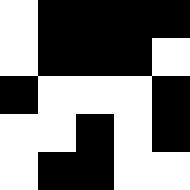[["white", "black", "black", "black", "black"], ["white", "black", "black", "black", "white"], ["black", "white", "white", "white", "black"], ["white", "white", "black", "white", "black"], ["white", "black", "black", "white", "white"]]